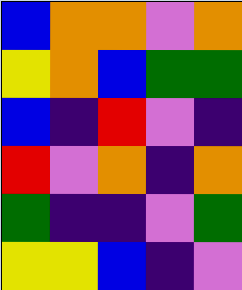[["blue", "orange", "orange", "violet", "orange"], ["yellow", "orange", "blue", "green", "green"], ["blue", "indigo", "red", "violet", "indigo"], ["red", "violet", "orange", "indigo", "orange"], ["green", "indigo", "indigo", "violet", "green"], ["yellow", "yellow", "blue", "indigo", "violet"]]